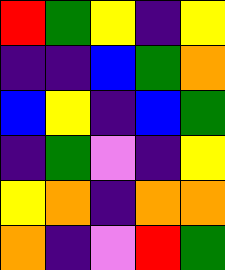[["red", "green", "yellow", "indigo", "yellow"], ["indigo", "indigo", "blue", "green", "orange"], ["blue", "yellow", "indigo", "blue", "green"], ["indigo", "green", "violet", "indigo", "yellow"], ["yellow", "orange", "indigo", "orange", "orange"], ["orange", "indigo", "violet", "red", "green"]]